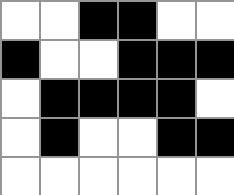[["white", "white", "black", "black", "white", "white"], ["black", "white", "white", "black", "black", "black"], ["white", "black", "black", "black", "black", "white"], ["white", "black", "white", "white", "black", "black"], ["white", "white", "white", "white", "white", "white"]]